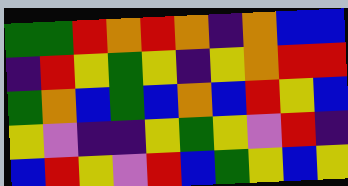[["green", "green", "red", "orange", "red", "orange", "indigo", "orange", "blue", "blue"], ["indigo", "red", "yellow", "green", "yellow", "indigo", "yellow", "orange", "red", "red"], ["green", "orange", "blue", "green", "blue", "orange", "blue", "red", "yellow", "blue"], ["yellow", "violet", "indigo", "indigo", "yellow", "green", "yellow", "violet", "red", "indigo"], ["blue", "red", "yellow", "violet", "red", "blue", "green", "yellow", "blue", "yellow"]]